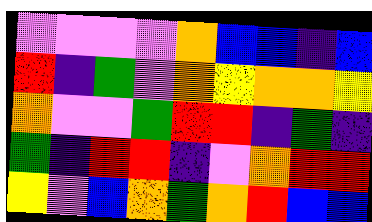[["violet", "violet", "violet", "violet", "orange", "blue", "blue", "indigo", "blue"], ["red", "indigo", "green", "violet", "orange", "yellow", "orange", "orange", "yellow"], ["orange", "violet", "violet", "green", "red", "red", "indigo", "green", "indigo"], ["green", "indigo", "red", "red", "indigo", "violet", "orange", "red", "red"], ["yellow", "violet", "blue", "orange", "green", "orange", "red", "blue", "blue"]]